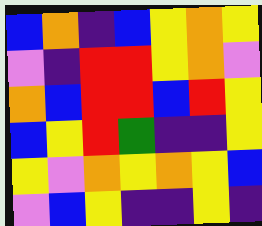[["blue", "orange", "indigo", "blue", "yellow", "orange", "yellow"], ["violet", "indigo", "red", "red", "yellow", "orange", "violet"], ["orange", "blue", "red", "red", "blue", "red", "yellow"], ["blue", "yellow", "red", "green", "indigo", "indigo", "yellow"], ["yellow", "violet", "orange", "yellow", "orange", "yellow", "blue"], ["violet", "blue", "yellow", "indigo", "indigo", "yellow", "indigo"]]